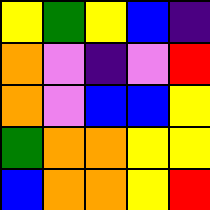[["yellow", "green", "yellow", "blue", "indigo"], ["orange", "violet", "indigo", "violet", "red"], ["orange", "violet", "blue", "blue", "yellow"], ["green", "orange", "orange", "yellow", "yellow"], ["blue", "orange", "orange", "yellow", "red"]]